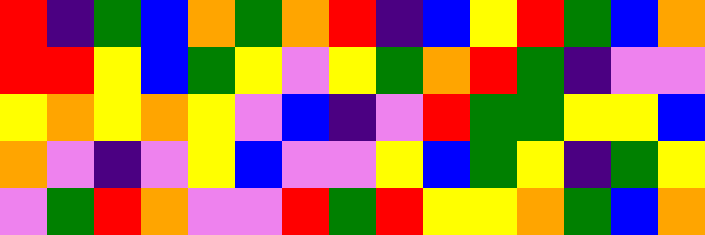[["red", "indigo", "green", "blue", "orange", "green", "orange", "red", "indigo", "blue", "yellow", "red", "green", "blue", "orange"], ["red", "red", "yellow", "blue", "green", "yellow", "violet", "yellow", "green", "orange", "red", "green", "indigo", "violet", "violet"], ["yellow", "orange", "yellow", "orange", "yellow", "violet", "blue", "indigo", "violet", "red", "green", "green", "yellow", "yellow", "blue"], ["orange", "violet", "indigo", "violet", "yellow", "blue", "violet", "violet", "yellow", "blue", "green", "yellow", "indigo", "green", "yellow"], ["violet", "green", "red", "orange", "violet", "violet", "red", "green", "red", "yellow", "yellow", "orange", "green", "blue", "orange"]]